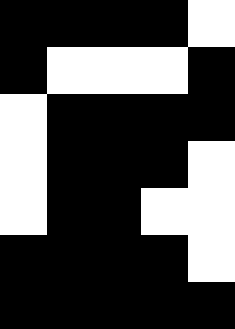[["black", "black", "black", "black", "white"], ["black", "white", "white", "white", "black"], ["white", "black", "black", "black", "black"], ["white", "black", "black", "black", "white"], ["white", "black", "black", "white", "white"], ["black", "black", "black", "black", "white"], ["black", "black", "black", "black", "black"]]